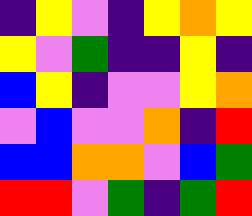[["indigo", "yellow", "violet", "indigo", "yellow", "orange", "yellow"], ["yellow", "violet", "green", "indigo", "indigo", "yellow", "indigo"], ["blue", "yellow", "indigo", "violet", "violet", "yellow", "orange"], ["violet", "blue", "violet", "violet", "orange", "indigo", "red"], ["blue", "blue", "orange", "orange", "violet", "blue", "green"], ["red", "red", "violet", "green", "indigo", "green", "red"]]